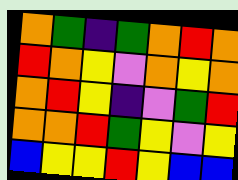[["orange", "green", "indigo", "green", "orange", "red", "orange"], ["red", "orange", "yellow", "violet", "orange", "yellow", "orange"], ["orange", "red", "yellow", "indigo", "violet", "green", "red"], ["orange", "orange", "red", "green", "yellow", "violet", "yellow"], ["blue", "yellow", "yellow", "red", "yellow", "blue", "blue"]]